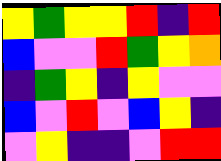[["yellow", "green", "yellow", "yellow", "red", "indigo", "red"], ["blue", "violet", "violet", "red", "green", "yellow", "orange"], ["indigo", "green", "yellow", "indigo", "yellow", "violet", "violet"], ["blue", "violet", "red", "violet", "blue", "yellow", "indigo"], ["violet", "yellow", "indigo", "indigo", "violet", "red", "red"]]